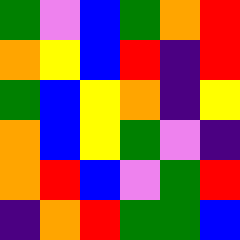[["green", "violet", "blue", "green", "orange", "red"], ["orange", "yellow", "blue", "red", "indigo", "red"], ["green", "blue", "yellow", "orange", "indigo", "yellow"], ["orange", "blue", "yellow", "green", "violet", "indigo"], ["orange", "red", "blue", "violet", "green", "red"], ["indigo", "orange", "red", "green", "green", "blue"]]